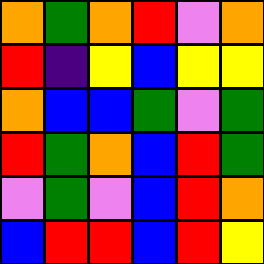[["orange", "green", "orange", "red", "violet", "orange"], ["red", "indigo", "yellow", "blue", "yellow", "yellow"], ["orange", "blue", "blue", "green", "violet", "green"], ["red", "green", "orange", "blue", "red", "green"], ["violet", "green", "violet", "blue", "red", "orange"], ["blue", "red", "red", "blue", "red", "yellow"]]